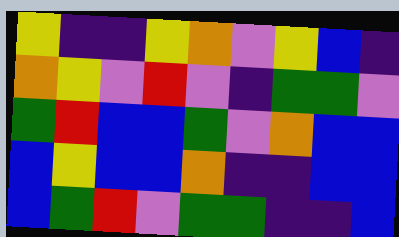[["yellow", "indigo", "indigo", "yellow", "orange", "violet", "yellow", "blue", "indigo"], ["orange", "yellow", "violet", "red", "violet", "indigo", "green", "green", "violet"], ["green", "red", "blue", "blue", "green", "violet", "orange", "blue", "blue"], ["blue", "yellow", "blue", "blue", "orange", "indigo", "indigo", "blue", "blue"], ["blue", "green", "red", "violet", "green", "green", "indigo", "indigo", "blue"]]